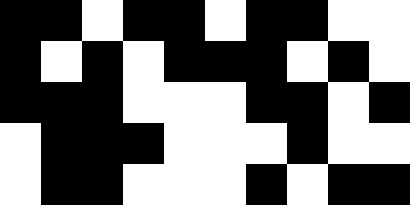[["black", "black", "white", "black", "black", "white", "black", "black", "white", "white"], ["black", "white", "black", "white", "black", "black", "black", "white", "black", "white"], ["black", "black", "black", "white", "white", "white", "black", "black", "white", "black"], ["white", "black", "black", "black", "white", "white", "white", "black", "white", "white"], ["white", "black", "black", "white", "white", "white", "black", "white", "black", "black"]]